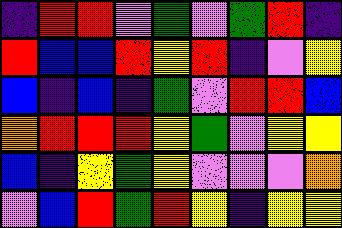[["indigo", "red", "red", "violet", "green", "violet", "green", "red", "indigo"], ["red", "blue", "blue", "red", "yellow", "red", "indigo", "violet", "yellow"], ["blue", "indigo", "blue", "indigo", "green", "violet", "red", "red", "blue"], ["orange", "red", "red", "red", "yellow", "green", "violet", "yellow", "yellow"], ["blue", "indigo", "yellow", "green", "yellow", "violet", "violet", "violet", "orange"], ["violet", "blue", "red", "green", "red", "yellow", "indigo", "yellow", "yellow"]]